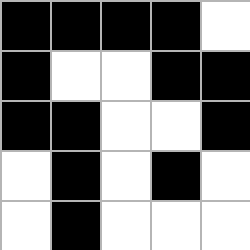[["black", "black", "black", "black", "white"], ["black", "white", "white", "black", "black"], ["black", "black", "white", "white", "black"], ["white", "black", "white", "black", "white"], ["white", "black", "white", "white", "white"]]